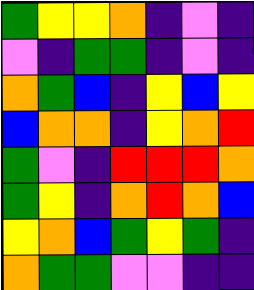[["green", "yellow", "yellow", "orange", "indigo", "violet", "indigo"], ["violet", "indigo", "green", "green", "indigo", "violet", "indigo"], ["orange", "green", "blue", "indigo", "yellow", "blue", "yellow"], ["blue", "orange", "orange", "indigo", "yellow", "orange", "red"], ["green", "violet", "indigo", "red", "red", "red", "orange"], ["green", "yellow", "indigo", "orange", "red", "orange", "blue"], ["yellow", "orange", "blue", "green", "yellow", "green", "indigo"], ["orange", "green", "green", "violet", "violet", "indigo", "indigo"]]